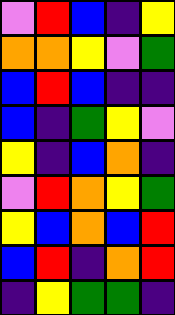[["violet", "red", "blue", "indigo", "yellow"], ["orange", "orange", "yellow", "violet", "green"], ["blue", "red", "blue", "indigo", "indigo"], ["blue", "indigo", "green", "yellow", "violet"], ["yellow", "indigo", "blue", "orange", "indigo"], ["violet", "red", "orange", "yellow", "green"], ["yellow", "blue", "orange", "blue", "red"], ["blue", "red", "indigo", "orange", "red"], ["indigo", "yellow", "green", "green", "indigo"]]